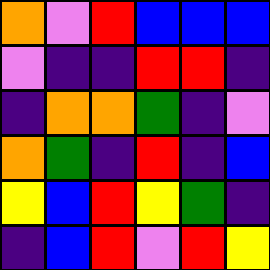[["orange", "violet", "red", "blue", "blue", "blue"], ["violet", "indigo", "indigo", "red", "red", "indigo"], ["indigo", "orange", "orange", "green", "indigo", "violet"], ["orange", "green", "indigo", "red", "indigo", "blue"], ["yellow", "blue", "red", "yellow", "green", "indigo"], ["indigo", "blue", "red", "violet", "red", "yellow"]]